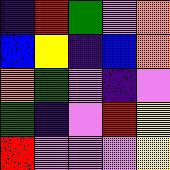[["indigo", "red", "green", "violet", "orange"], ["blue", "yellow", "indigo", "blue", "orange"], ["orange", "green", "violet", "indigo", "violet"], ["green", "indigo", "violet", "red", "yellow"], ["red", "violet", "violet", "violet", "yellow"]]